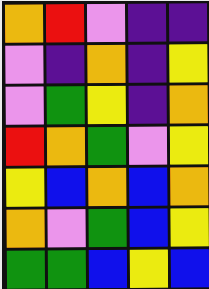[["orange", "red", "violet", "indigo", "indigo"], ["violet", "indigo", "orange", "indigo", "yellow"], ["violet", "green", "yellow", "indigo", "orange"], ["red", "orange", "green", "violet", "yellow"], ["yellow", "blue", "orange", "blue", "orange"], ["orange", "violet", "green", "blue", "yellow"], ["green", "green", "blue", "yellow", "blue"]]